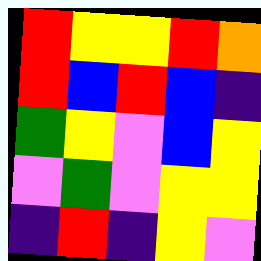[["red", "yellow", "yellow", "red", "orange"], ["red", "blue", "red", "blue", "indigo"], ["green", "yellow", "violet", "blue", "yellow"], ["violet", "green", "violet", "yellow", "yellow"], ["indigo", "red", "indigo", "yellow", "violet"]]